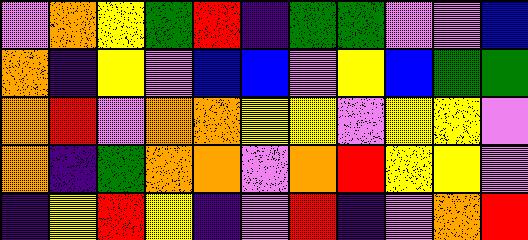[["violet", "orange", "yellow", "green", "red", "indigo", "green", "green", "violet", "violet", "blue"], ["orange", "indigo", "yellow", "violet", "blue", "blue", "violet", "yellow", "blue", "green", "green"], ["orange", "red", "violet", "orange", "orange", "yellow", "yellow", "violet", "yellow", "yellow", "violet"], ["orange", "indigo", "green", "orange", "orange", "violet", "orange", "red", "yellow", "yellow", "violet"], ["indigo", "yellow", "red", "yellow", "indigo", "violet", "red", "indigo", "violet", "orange", "red"]]